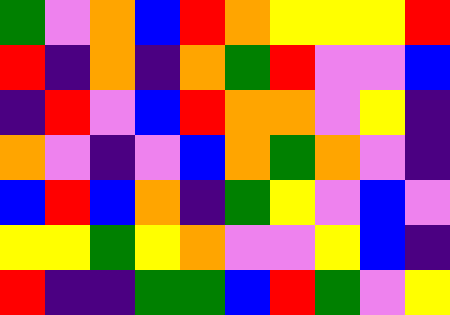[["green", "violet", "orange", "blue", "red", "orange", "yellow", "yellow", "yellow", "red"], ["red", "indigo", "orange", "indigo", "orange", "green", "red", "violet", "violet", "blue"], ["indigo", "red", "violet", "blue", "red", "orange", "orange", "violet", "yellow", "indigo"], ["orange", "violet", "indigo", "violet", "blue", "orange", "green", "orange", "violet", "indigo"], ["blue", "red", "blue", "orange", "indigo", "green", "yellow", "violet", "blue", "violet"], ["yellow", "yellow", "green", "yellow", "orange", "violet", "violet", "yellow", "blue", "indigo"], ["red", "indigo", "indigo", "green", "green", "blue", "red", "green", "violet", "yellow"]]